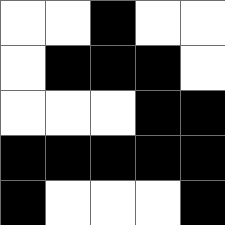[["white", "white", "black", "white", "white"], ["white", "black", "black", "black", "white"], ["white", "white", "white", "black", "black"], ["black", "black", "black", "black", "black"], ["black", "white", "white", "white", "black"]]